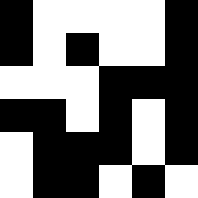[["black", "white", "white", "white", "white", "black"], ["black", "white", "black", "white", "white", "black"], ["white", "white", "white", "black", "black", "black"], ["black", "black", "white", "black", "white", "black"], ["white", "black", "black", "black", "white", "black"], ["white", "black", "black", "white", "black", "white"]]